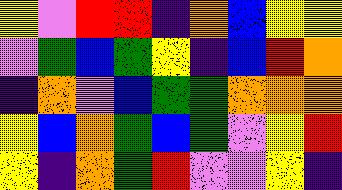[["yellow", "violet", "red", "red", "indigo", "orange", "blue", "yellow", "yellow"], ["violet", "green", "blue", "green", "yellow", "indigo", "blue", "red", "orange"], ["indigo", "orange", "violet", "blue", "green", "green", "orange", "orange", "orange"], ["yellow", "blue", "orange", "green", "blue", "green", "violet", "yellow", "red"], ["yellow", "indigo", "orange", "green", "red", "violet", "violet", "yellow", "indigo"]]